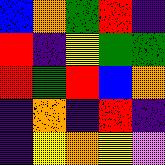[["blue", "orange", "green", "red", "indigo"], ["red", "indigo", "yellow", "green", "green"], ["red", "green", "red", "blue", "orange"], ["indigo", "orange", "indigo", "red", "indigo"], ["indigo", "yellow", "orange", "yellow", "violet"]]